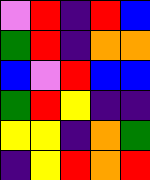[["violet", "red", "indigo", "red", "blue"], ["green", "red", "indigo", "orange", "orange"], ["blue", "violet", "red", "blue", "blue"], ["green", "red", "yellow", "indigo", "indigo"], ["yellow", "yellow", "indigo", "orange", "green"], ["indigo", "yellow", "red", "orange", "red"]]